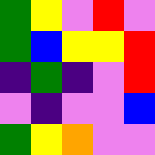[["green", "yellow", "violet", "red", "violet"], ["green", "blue", "yellow", "yellow", "red"], ["indigo", "green", "indigo", "violet", "red"], ["violet", "indigo", "violet", "violet", "blue"], ["green", "yellow", "orange", "violet", "violet"]]